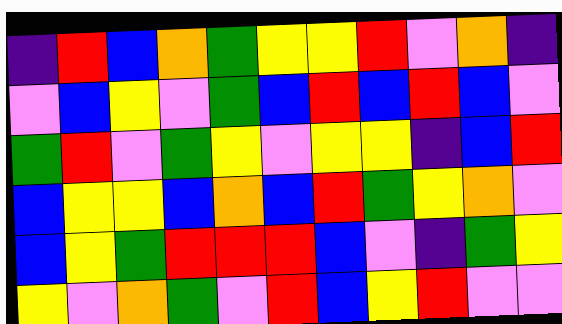[["indigo", "red", "blue", "orange", "green", "yellow", "yellow", "red", "violet", "orange", "indigo"], ["violet", "blue", "yellow", "violet", "green", "blue", "red", "blue", "red", "blue", "violet"], ["green", "red", "violet", "green", "yellow", "violet", "yellow", "yellow", "indigo", "blue", "red"], ["blue", "yellow", "yellow", "blue", "orange", "blue", "red", "green", "yellow", "orange", "violet"], ["blue", "yellow", "green", "red", "red", "red", "blue", "violet", "indigo", "green", "yellow"], ["yellow", "violet", "orange", "green", "violet", "red", "blue", "yellow", "red", "violet", "violet"]]